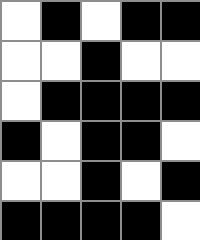[["white", "black", "white", "black", "black"], ["white", "white", "black", "white", "white"], ["white", "black", "black", "black", "black"], ["black", "white", "black", "black", "white"], ["white", "white", "black", "white", "black"], ["black", "black", "black", "black", "white"]]